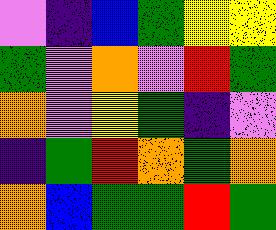[["violet", "indigo", "blue", "green", "yellow", "yellow"], ["green", "violet", "orange", "violet", "red", "green"], ["orange", "violet", "yellow", "green", "indigo", "violet"], ["indigo", "green", "red", "orange", "green", "orange"], ["orange", "blue", "green", "green", "red", "green"]]